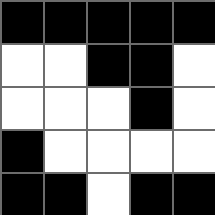[["black", "black", "black", "black", "black"], ["white", "white", "black", "black", "white"], ["white", "white", "white", "black", "white"], ["black", "white", "white", "white", "white"], ["black", "black", "white", "black", "black"]]